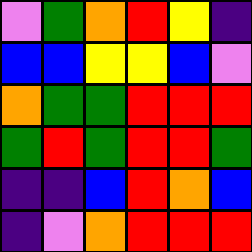[["violet", "green", "orange", "red", "yellow", "indigo"], ["blue", "blue", "yellow", "yellow", "blue", "violet"], ["orange", "green", "green", "red", "red", "red"], ["green", "red", "green", "red", "red", "green"], ["indigo", "indigo", "blue", "red", "orange", "blue"], ["indigo", "violet", "orange", "red", "red", "red"]]